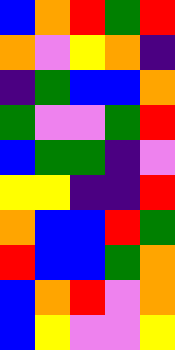[["blue", "orange", "red", "green", "red"], ["orange", "violet", "yellow", "orange", "indigo"], ["indigo", "green", "blue", "blue", "orange"], ["green", "violet", "violet", "green", "red"], ["blue", "green", "green", "indigo", "violet"], ["yellow", "yellow", "indigo", "indigo", "red"], ["orange", "blue", "blue", "red", "green"], ["red", "blue", "blue", "green", "orange"], ["blue", "orange", "red", "violet", "orange"], ["blue", "yellow", "violet", "violet", "yellow"]]